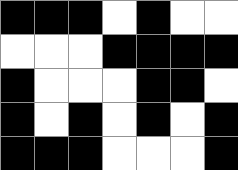[["black", "black", "black", "white", "black", "white", "white"], ["white", "white", "white", "black", "black", "black", "black"], ["black", "white", "white", "white", "black", "black", "white"], ["black", "white", "black", "white", "black", "white", "black"], ["black", "black", "black", "white", "white", "white", "black"]]